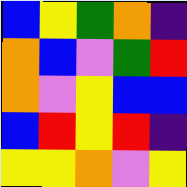[["blue", "yellow", "green", "orange", "indigo"], ["orange", "blue", "violet", "green", "red"], ["orange", "violet", "yellow", "blue", "blue"], ["blue", "red", "yellow", "red", "indigo"], ["yellow", "yellow", "orange", "violet", "yellow"]]